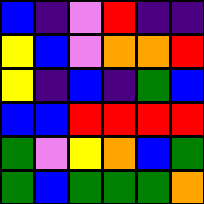[["blue", "indigo", "violet", "red", "indigo", "indigo"], ["yellow", "blue", "violet", "orange", "orange", "red"], ["yellow", "indigo", "blue", "indigo", "green", "blue"], ["blue", "blue", "red", "red", "red", "red"], ["green", "violet", "yellow", "orange", "blue", "green"], ["green", "blue", "green", "green", "green", "orange"]]